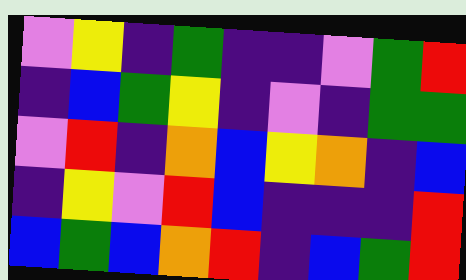[["violet", "yellow", "indigo", "green", "indigo", "indigo", "violet", "green", "red"], ["indigo", "blue", "green", "yellow", "indigo", "violet", "indigo", "green", "green"], ["violet", "red", "indigo", "orange", "blue", "yellow", "orange", "indigo", "blue"], ["indigo", "yellow", "violet", "red", "blue", "indigo", "indigo", "indigo", "red"], ["blue", "green", "blue", "orange", "red", "indigo", "blue", "green", "red"]]